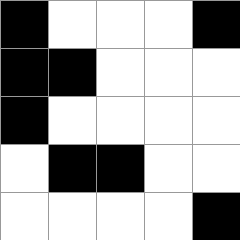[["black", "white", "white", "white", "black"], ["black", "black", "white", "white", "white"], ["black", "white", "white", "white", "white"], ["white", "black", "black", "white", "white"], ["white", "white", "white", "white", "black"]]